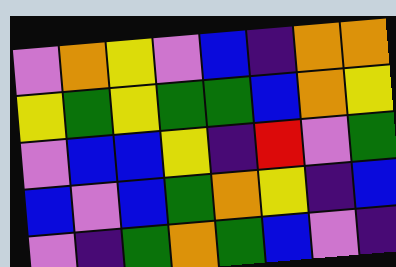[["violet", "orange", "yellow", "violet", "blue", "indigo", "orange", "orange"], ["yellow", "green", "yellow", "green", "green", "blue", "orange", "yellow"], ["violet", "blue", "blue", "yellow", "indigo", "red", "violet", "green"], ["blue", "violet", "blue", "green", "orange", "yellow", "indigo", "blue"], ["violet", "indigo", "green", "orange", "green", "blue", "violet", "indigo"]]